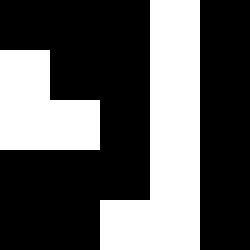[["black", "black", "black", "white", "black"], ["white", "black", "black", "white", "black"], ["white", "white", "black", "white", "black"], ["black", "black", "black", "white", "black"], ["black", "black", "white", "white", "black"]]